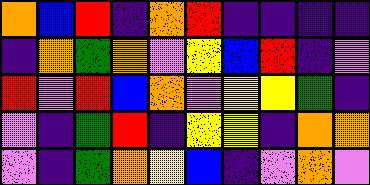[["orange", "blue", "red", "indigo", "orange", "red", "indigo", "indigo", "indigo", "indigo"], ["indigo", "orange", "green", "orange", "violet", "yellow", "blue", "red", "indigo", "violet"], ["red", "violet", "red", "blue", "orange", "violet", "yellow", "yellow", "green", "indigo"], ["violet", "indigo", "green", "red", "indigo", "yellow", "yellow", "indigo", "orange", "orange"], ["violet", "indigo", "green", "orange", "yellow", "blue", "indigo", "violet", "orange", "violet"]]